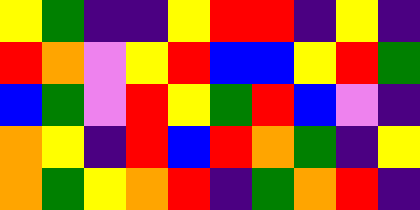[["yellow", "green", "indigo", "indigo", "yellow", "red", "red", "indigo", "yellow", "indigo"], ["red", "orange", "violet", "yellow", "red", "blue", "blue", "yellow", "red", "green"], ["blue", "green", "violet", "red", "yellow", "green", "red", "blue", "violet", "indigo"], ["orange", "yellow", "indigo", "red", "blue", "red", "orange", "green", "indigo", "yellow"], ["orange", "green", "yellow", "orange", "red", "indigo", "green", "orange", "red", "indigo"]]